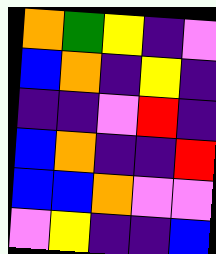[["orange", "green", "yellow", "indigo", "violet"], ["blue", "orange", "indigo", "yellow", "indigo"], ["indigo", "indigo", "violet", "red", "indigo"], ["blue", "orange", "indigo", "indigo", "red"], ["blue", "blue", "orange", "violet", "violet"], ["violet", "yellow", "indigo", "indigo", "blue"]]